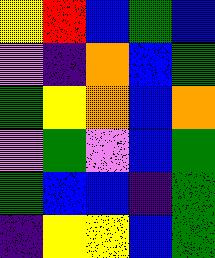[["yellow", "red", "blue", "green", "blue"], ["violet", "indigo", "orange", "blue", "green"], ["green", "yellow", "orange", "blue", "orange"], ["violet", "green", "violet", "blue", "green"], ["green", "blue", "blue", "indigo", "green"], ["indigo", "yellow", "yellow", "blue", "green"]]